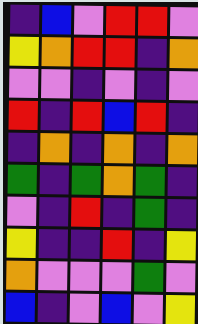[["indigo", "blue", "violet", "red", "red", "violet"], ["yellow", "orange", "red", "red", "indigo", "orange"], ["violet", "violet", "indigo", "violet", "indigo", "violet"], ["red", "indigo", "red", "blue", "red", "indigo"], ["indigo", "orange", "indigo", "orange", "indigo", "orange"], ["green", "indigo", "green", "orange", "green", "indigo"], ["violet", "indigo", "red", "indigo", "green", "indigo"], ["yellow", "indigo", "indigo", "red", "indigo", "yellow"], ["orange", "violet", "violet", "violet", "green", "violet"], ["blue", "indigo", "violet", "blue", "violet", "yellow"]]